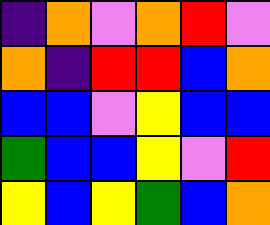[["indigo", "orange", "violet", "orange", "red", "violet"], ["orange", "indigo", "red", "red", "blue", "orange"], ["blue", "blue", "violet", "yellow", "blue", "blue"], ["green", "blue", "blue", "yellow", "violet", "red"], ["yellow", "blue", "yellow", "green", "blue", "orange"]]